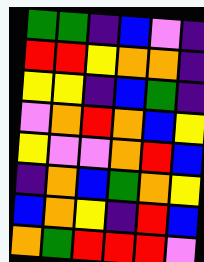[["green", "green", "indigo", "blue", "violet", "indigo"], ["red", "red", "yellow", "orange", "orange", "indigo"], ["yellow", "yellow", "indigo", "blue", "green", "indigo"], ["violet", "orange", "red", "orange", "blue", "yellow"], ["yellow", "violet", "violet", "orange", "red", "blue"], ["indigo", "orange", "blue", "green", "orange", "yellow"], ["blue", "orange", "yellow", "indigo", "red", "blue"], ["orange", "green", "red", "red", "red", "violet"]]